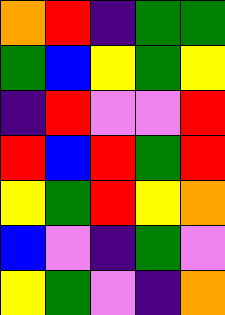[["orange", "red", "indigo", "green", "green"], ["green", "blue", "yellow", "green", "yellow"], ["indigo", "red", "violet", "violet", "red"], ["red", "blue", "red", "green", "red"], ["yellow", "green", "red", "yellow", "orange"], ["blue", "violet", "indigo", "green", "violet"], ["yellow", "green", "violet", "indigo", "orange"]]